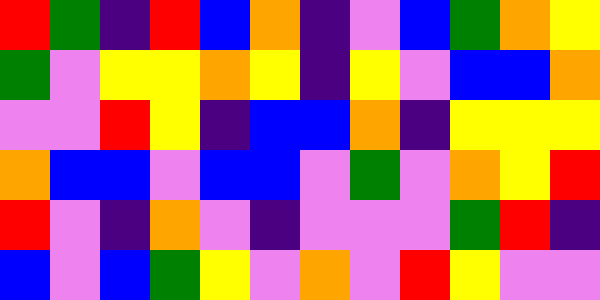[["red", "green", "indigo", "red", "blue", "orange", "indigo", "violet", "blue", "green", "orange", "yellow"], ["green", "violet", "yellow", "yellow", "orange", "yellow", "indigo", "yellow", "violet", "blue", "blue", "orange"], ["violet", "violet", "red", "yellow", "indigo", "blue", "blue", "orange", "indigo", "yellow", "yellow", "yellow"], ["orange", "blue", "blue", "violet", "blue", "blue", "violet", "green", "violet", "orange", "yellow", "red"], ["red", "violet", "indigo", "orange", "violet", "indigo", "violet", "violet", "violet", "green", "red", "indigo"], ["blue", "violet", "blue", "green", "yellow", "violet", "orange", "violet", "red", "yellow", "violet", "violet"]]